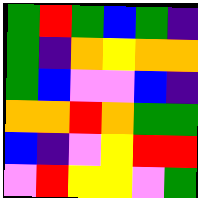[["green", "red", "green", "blue", "green", "indigo"], ["green", "indigo", "orange", "yellow", "orange", "orange"], ["green", "blue", "violet", "violet", "blue", "indigo"], ["orange", "orange", "red", "orange", "green", "green"], ["blue", "indigo", "violet", "yellow", "red", "red"], ["violet", "red", "yellow", "yellow", "violet", "green"]]